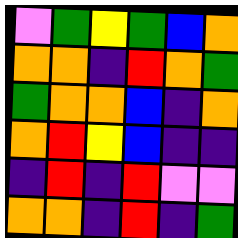[["violet", "green", "yellow", "green", "blue", "orange"], ["orange", "orange", "indigo", "red", "orange", "green"], ["green", "orange", "orange", "blue", "indigo", "orange"], ["orange", "red", "yellow", "blue", "indigo", "indigo"], ["indigo", "red", "indigo", "red", "violet", "violet"], ["orange", "orange", "indigo", "red", "indigo", "green"]]